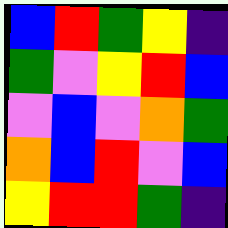[["blue", "red", "green", "yellow", "indigo"], ["green", "violet", "yellow", "red", "blue"], ["violet", "blue", "violet", "orange", "green"], ["orange", "blue", "red", "violet", "blue"], ["yellow", "red", "red", "green", "indigo"]]